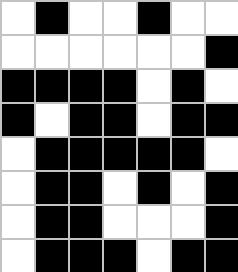[["white", "black", "white", "white", "black", "white", "white"], ["white", "white", "white", "white", "white", "white", "black"], ["black", "black", "black", "black", "white", "black", "white"], ["black", "white", "black", "black", "white", "black", "black"], ["white", "black", "black", "black", "black", "black", "white"], ["white", "black", "black", "white", "black", "white", "black"], ["white", "black", "black", "white", "white", "white", "black"], ["white", "black", "black", "black", "white", "black", "black"]]